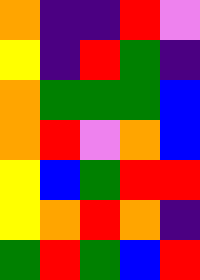[["orange", "indigo", "indigo", "red", "violet"], ["yellow", "indigo", "red", "green", "indigo"], ["orange", "green", "green", "green", "blue"], ["orange", "red", "violet", "orange", "blue"], ["yellow", "blue", "green", "red", "red"], ["yellow", "orange", "red", "orange", "indigo"], ["green", "red", "green", "blue", "red"]]